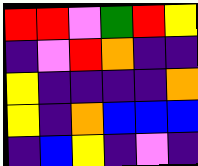[["red", "red", "violet", "green", "red", "yellow"], ["indigo", "violet", "red", "orange", "indigo", "indigo"], ["yellow", "indigo", "indigo", "indigo", "indigo", "orange"], ["yellow", "indigo", "orange", "blue", "blue", "blue"], ["indigo", "blue", "yellow", "indigo", "violet", "indigo"]]